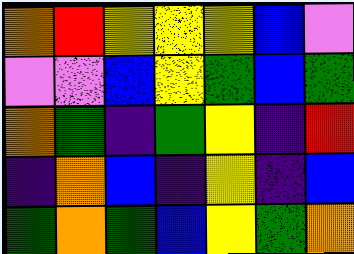[["orange", "red", "yellow", "yellow", "yellow", "blue", "violet"], ["violet", "violet", "blue", "yellow", "green", "blue", "green"], ["orange", "green", "indigo", "green", "yellow", "indigo", "red"], ["indigo", "orange", "blue", "indigo", "yellow", "indigo", "blue"], ["green", "orange", "green", "blue", "yellow", "green", "orange"]]